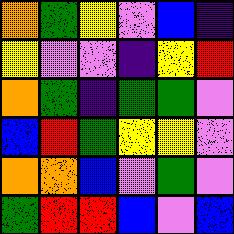[["orange", "green", "yellow", "violet", "blue", "indigo"], ["yellow", "violet", "violet", "indigo", "yellow", "red"], ["orange", "green", "indigo", "green", "green", "violet"], ["blue", "red", "green", "yellow", "yellow", "violet"], ["orange", "orange", "blue", "violet", "green", "violet"], ["green", "red", "red", "blue", "violet", "blue"]]